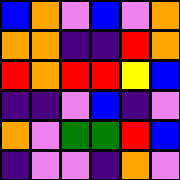[["blue", "orange", "violet", "blue", "violet", "orange"], ["orange", "orange", "indigo", "indigo", "red", "orange"], ["red", "orange", "red", "red", "yellow", "blue"], ["indigo", "indigo", "violet", "blue", "indigo", "violet"], ["orange", "violet", "green", "green", "red", "blue"], ["indigo", "violet", "violet", "indigo", "orange", "violet"]]